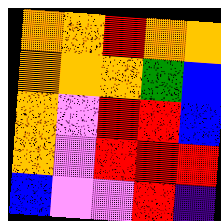[["orange", "orange", "red", "orange", "orange"], ["orange", "orange", "orange", "green", "blue"], ["orange", "violet", "red", "red", "blue"], ["orange", "violet", "red", "red", "red"], ["blue", "violet", "violet", "red", "indigo"]]